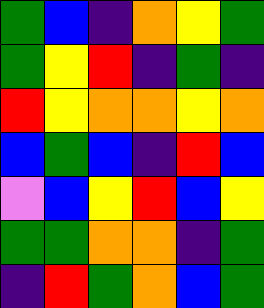[["green", "blue", "indigo", "orange", "yellow", "green"], ["green", "yellow", "red", "indigo", "green", "indigo"], ["red", "yellow", "orange", "orange", "yellow", "orange"], ["blue", "green", "blue", "indigo", "red", "blue"], ["violet", "blue", "yellow", "red", "blue", "yellow"], ["green", "green", "orange", "orange", "indigo", "green"], ["indigo", "red", "green", "orange", "blue", "green"]]